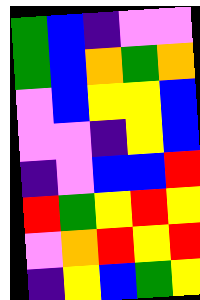[["green", "blue", "indigo", "violet", "violet"], ["green", "blue", "orange", "green", "orange"], ["violet", "blue", "yellow", "yellow", "blue"], ["violet", "violet", "indigo", "yellow", "blue"], ["indigo", "violet", "blue", "blue", "red"], ["red", "green", "yellow", "red", "yellow"], ["violet", "orange", "red", "yellow", "red"], ["indigo", "yellow", "blue", "green", "yellow"]]